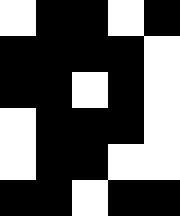[["white", "black", "black", "white", "black"], ["black", "black", "black", "black", "white"], ["black", "black", "white", "black", "white"], ["white", "black", "black", "black", "white"], ["white", "black", "black", "white", "white"], ["black", "black", "white", "black", "black"]]